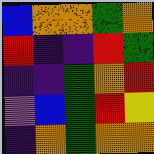[["blue", "orange", "orange", "green", "orange"], ["red", "indigo", "indigo", "red", "green"], ["indigo", "indigo", "green", "orange", "red"], ["violet", "blue", "green", "red", "yellow"], ["indigo", "orange", "green", "orange", "orange"]]